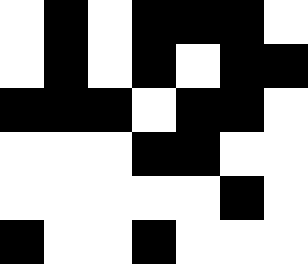[["white", "black", "white", "black", "black", "black", "white"], ["white", "black", "white", "black", "white", "black", "black"], ["black", "black", "black", "white", "black", "black", "white"], ["white", "white", "white", "black", "black", "white", "white"], ["white", "white", "white", "white", "white", "black", "white"], ["black", "white", "white", "black", "white", "white", "white"]]